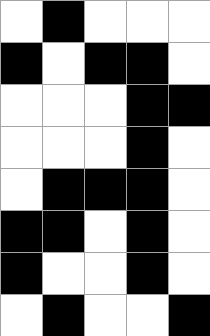[["white", "black", "white", "white", "white"], ["black", "white", "black", "black", "white"], ["white", "white", "white", "black", "black"], ["white", "white", "white", "black", "white"], ["white", "black", "black", "black", "white"], ["black", "black", "white", "black", "white"], ["black", "white", "white", "black", "white"], ["white", "black", "white", "white", "black"]]